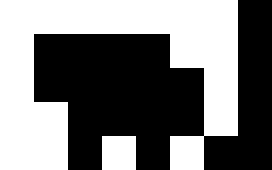[["white", "white", "white", "white", "white", "white", "white", "black"], ["white", "black", "black", "black", "black", "white", "white", "black"], ["white", "black", "black", "black", "black", "black", "white", "black"], ["white", "white", "black", "black", "black", "black", "white", "black"], ["white", "white", "black", "white", "black", "white", "black", "black"]]